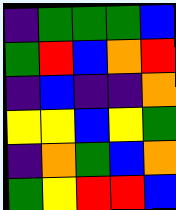[["indigo", "green", "green", "green", "blue"], ["green", "red", "blue", "orange", "red"], ["indigo", "blue", "indigo", "indigo", "orange"], ["yellow", "yellow", "blue", "yellow", "green"], ["indigo", "orange", "green", "blue", "orange"], ["green", "yellow", "red", "red", "blue"]]